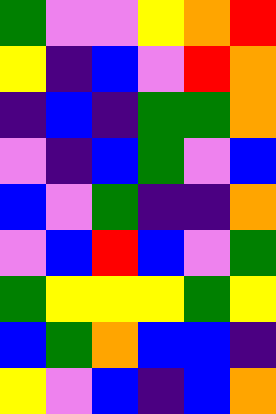[["green", "violet", "violet", "yellow", "orange", "red"], ["yellow", "indigo", "blue", "violet", "red", "orange"], ["indigo", "blue", "indigo", "green", "green", "orange"], ["violet", "indigo", "blue", "green", "violet", "blue"], ["blue", "violet", "green", "indigo", "indigo", "orange"], ["violet", "blue", "red", "blue", "violet", "green"], ["green", "yellow", "yellow", "yellow", "green", "yellow"], ["blue", "green", "orange", "blue", "blue", "indigo"], ["yellow", "violet", "blue", "indigo", "blue", "orange"]]